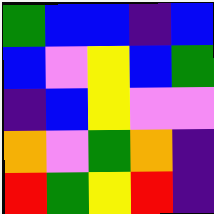[["green", "blue", "blue", "indigo", "blue"], ["blue", "violet", "yellow", "blue", "green"], ["indigo", "blue", "yellow", "violet", "violet"], ["orange", "violet", "green", "orange", "indigo"], ["red", "green", "yellow", "red", "indigo"]]